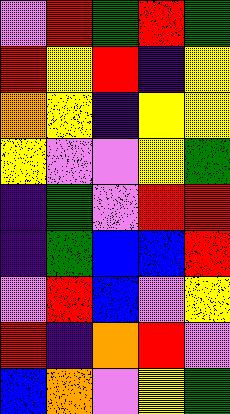[["violet", "red", "green", "red", "green"], ["red", "yellow", "red", "indigo", "yellow"], ["orange", "yellow", "indigo", "yellow", "yellow"], ["yellow", "violet", "violet", "yellow", "green"], ["indigo", "green", "violet", "red", "red"], ["indigo", "green", "blue", "blue", "red"], ["violet", "red", "blue", "violet", "yellow"], ["red", "indigo", "orange", "red", "violet"], ["blue", "orange", "violet", "yellow", "green"]]